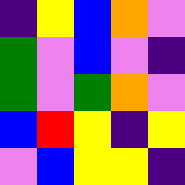[["indigo", "yellow", "blue", "orange", "violet"], ["green", "violet", "blue", "violet", "indigo"], ["green", "violet", "green", "orange", "violet"], ["blue", "red", "yellow", "indigo", "yellow"], ["violet", "blue", "yellow", "yellow", "indigo"]]